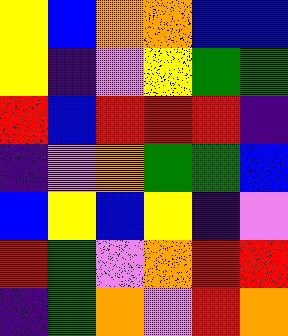[["yellow", "blue", "orange", "orange", "blue", "blue"], ["yellow", "indigo", "violet", "yellow", "green", "green"], ["red", "blue", "red", "red", "red", "indigo"], ["indigo", "violet", "orange", "green", "green", "blue"], ["blue", "yellow", "blue", "yellow", "indigo", "violet"], ["red", "green", "violet", "orange", "red", "red"], ["indigo", "green", "orange", "violet", "red", "orange"]]